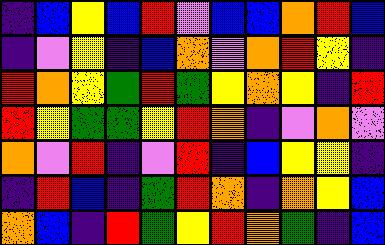[["indigo", "blue", "yellow", "blue", "red", "violet", "blue", "blue", "orange", "red", "blue"], ["indigo", "violet", "yellow", "indigo", "blue", "orange", "violet", "orange", "red", "yellow", "indigo"], ["red", "orange", "yellow", "green", "red", "green", "yellow", "orange", "yellow", "indigo", "red"], ["red", "yellow", "green", "green", "yellow", "red", "orange", "indigo", "violet", "orange", "violet"], ["orange", "violet", "red", "indigo", "violet", "red", "indigo", "blue", "yellow", "yellow", "indigo"], ["indigo", "red", "blue", "indigo", "green", "red", "orange", "indigo", "orange", "yellow", "blue"], ["orange", "blue", "indigo", "red", "green", "yellow", "red", "orange", "green", "indigo", "blue"]]